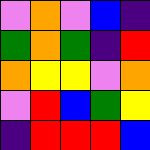[["violet", "orange", "violet", "blue", "indigo"], ["green", "orange", "green", "indigo", "red"], ["orange", "yellow", "yellow", "violet", "orange"], ["violet", "red", "blue", "green", "yellow"], ["indigo", "red", "red", "red", "blue"]]